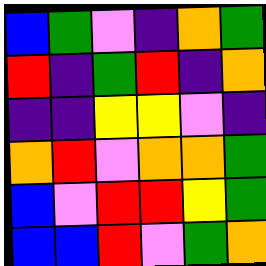[["blue", "green", "violet", "indigo", "orange", "green"], ["red", "indigo", "green", "red", "indigo", "orange"], ["indigo", "indigo", "yellow", "yellow", "violet", "indigo"], ["orange", "red", "violet", "orange", "orange", "green"], ["blue", "violet", "red", "red", "yellow", "green"], ["blue", "blue", "red", "violet", "green", "orange"]]